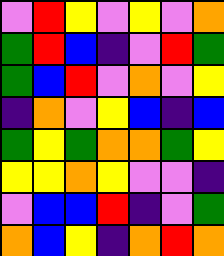[["violet", "red", "yellow", "violet", "yellow", "violet", "orange"], ["green", "red", "blue", "indigo", "violet", "red", "green"], ["green", "blue", "red", "violet", "orange", "violet", "yellow"], ["indigo", "orange", "violet", "yellow", "blue", "indigo", "blue"], ["green", "yellow", "green", "orange", "orange", "green", "yellow"], ["yellow", "yellow", "orange", "yellow", "violet", "violet", "indigo"], ["violet", "blue", "blue", "red", "indigo", "violet", "green"], ["orange", "blue", "yellow", "indigo", "orange", "red", "orange"]]